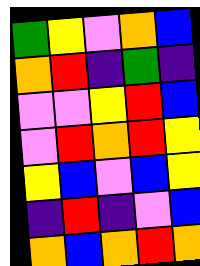[["green", "yellow", "violet", "orange", "blue"], ["orange", "red", "indigo", "green", "indigo"], ["violet", "violet", "yellow", "red", "blue"], ["violet", "red", "orange", "red", "yellow"], ["yellow", "blue", "violet", "blue", "yellow"], ["indigo", "red", "indigo", "violet", "blue"], ["orange", "blue", "orange", "red", "orange"]]